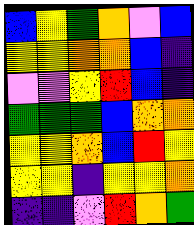[["blue", "yellow", "green", "orange", "violet", "blue"], ["yellow", "yellow", "orange", "orange", "blue", "indigo"], ["violet", "violet", "yellow", "red", "blue", "indigo"], ["green", "green", "green", "blue", "orange", "orange"], ["yellow", "yellow", "orange", "blue", "red", "yellow"], ["yellow", "yellow", "indigo", "yellow", "yellow", "orange"], ["indigo", "indigo", "violet", "red", "orange", "green"]]